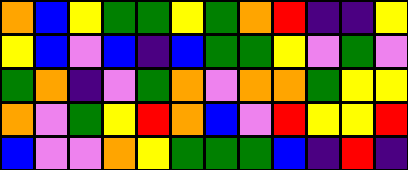[["orange", "blue", "yellow", "green", "green", "yellow", "green", "orange", "red", "indigo", "indigo", "yellow"], ["yellow", "blue", "violet", "blue", "indigo", "blue", "green", "green", "yellow", "violet", "green", "violet"], ["green", "orange", "indigo", "violet", "green", "orange", "violet", "orange", "orange", "green", "yellow", "yellow"], ["orange", "violet", "green", "yellow", "red", "orange", "blue", "violet", "red", "yellow", "yellow", "red"], ["blue", "violet", "violet", "orange", "yellow", "green", "green", "green", "blue", "indigo", "red", "indigo"]]